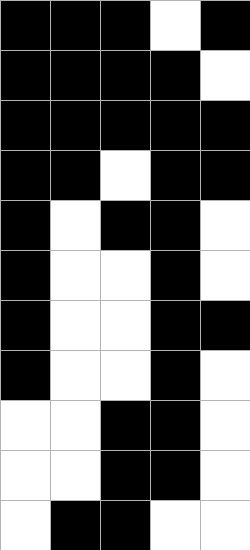[["black", "black", "black", "white", "black"], ["black", "black", "black", "black", "white"], ["black", "black", "black", "black", "black"], ["black", "black", "white", "black", "black"], ["black", "white", "black", "black", "white"], ["black", "white", "white", "black", "white"], ["black", "white", "white", "black", "black"], ["black", "white", "white", "black", "white"], ["white", "white", "black", "black", "white"], ["white", "white", "black", "black", "white"], ["white", "black", "black", "white", "white"]]